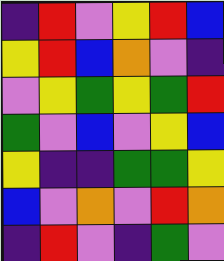[["indigo", "red", "violet", "yellow", "red", "blue"], ["yellow", "red", "blue", "orange", "violet", "indigo"], ["violet", "yellow", "green", "yellow", "green", "red"], ["green", "violet", "blue", "violet", "yellow", "blue"], ["yellow", "indigo", "indigo", "green", "green", "yellow"], ["blue", "violet", "orange", "violet", "red", "orange"], ["indigo", "red", "violet", "indigo", "green", "violet"]]